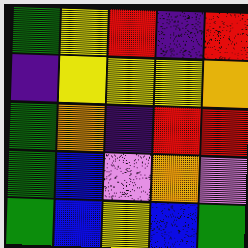[["green", "yellow", "red", "indigo", "red"], ["indigo", "yellow", "yellow", "yellow", "orange"], ["green", "orange", "indigo", "red", "red"], ["green", "blue", "violet", "orange", "violet"], ["green", "blue", "yellow", "blue", "green"]]